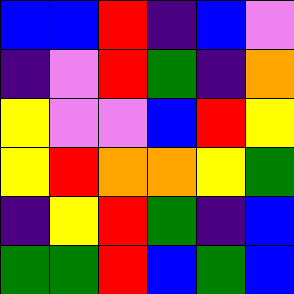[["blue", "blue", "red", "indigo", "blue", "violet"], ["indigo", "violet", "red", "green", "indigo", "orange"], ["yellow", "violet", "violet", "blue", "red", "yellow"], ["yellow", "red", "orange", "orange", "yellow", "green"], ["indigo", "yellow", "red", "green", "indigo", "blue"], ["green", "green", "red", "blue", "green", "blue"]]